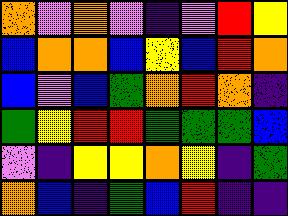[["orange", "violet", "orange", "violet", "indigo", "violet", "red", "yellow"], ["blue", "orange", "orange", "blue", "yellow", "blue", "red", "orange"], ["blue", "violet", "blue", "green", "orange", "red", "orange", "indigo"], ["green", "yellow", "red", "red", "green", "green", "green", "blue"], ["violet", "indigo", "yellow", "yellow", "orange", "yellow", "indigo", "green"], ["orange", "blue", "indigo", "green", "blue", "red", "indigo", "indigo"]]